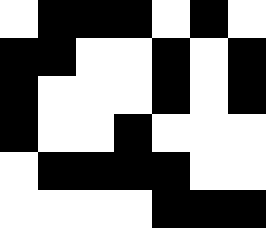[["white", "black", "black", "black", "white", "black", "white"], ["black", "black", "white", "white", "black", "white", "black"], ["black", "white", "white", "white", "black", "white", "black"], ["black", "white", "white", "black", "white", "white", "white"], ["white", "black", "black", "black", "black", "white", "white"], ["white", "white", "white", "white", "black", "black", "black"]]